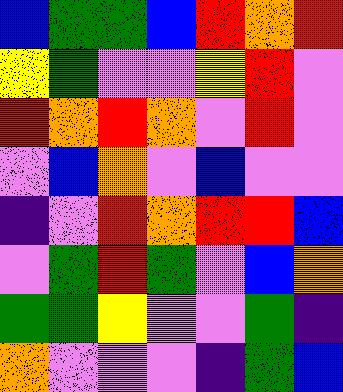[["blue", "green", "green", "blue", "red", "orange", "red"], ["yellow", "green", "violet", "violet", "yellow", "red", "violet"], ["red", "orange", "red", "orange", "violet", "red", "violet"], ["violet", "blue", "orange", "violet", "blue", "violet", "violet"], ["indigo", "violet", "red", "orange", "red", "red", "blue"], ["violet", "green", "red", "green", "violet", "blue", "orange"], ["green", "green", "yellow", "violet", "violet", "green", "indigo"], ["orange", "violet", "violet", "violet", "indigo", "green", "blue"]]